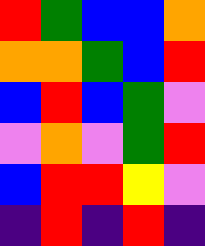[["red", "green", "blue", "blue", "orange"], ["orange", "orange", "green", "blue", "red"], ["blue", "red", "blue", "green", "violet"], ["violet", "orange", "violet", "green", "red"], ["blue", "red", "red", "yellow", "violet"], ["indigo", "red", "indigo", "red", "indigo"]]